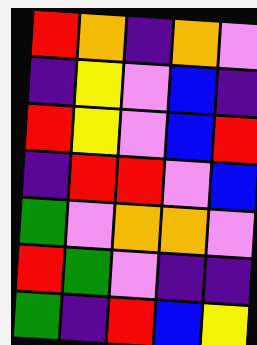[["red", "orange", "indigo", "orange", "violet"], ["indigo", "yellow", "violet", "blue", "indigo"], ["red", "yellow", "violet", "blue", "red"], ["indigo", "red", "red", "violet", "blue"], ["green", "violet", "orange", "orange", "violet"], ["red", "green", "violet", "indigo", "indigo"], ["green", "indigo", "red", "blue", "yellow"]]